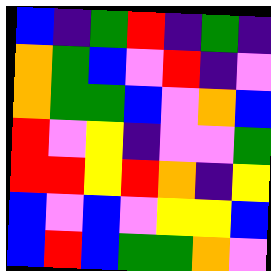[["blue", "indigo", "green", "red", "indigo", "green", "indigo"], ["orange", "green", "blue", "violet", "red", "indigo", "violet"], ["orange", "green", "green", "blue", "violet", "orange", "blue"], ["red", "violet", "yellow", "indigo", "violet", "violet", "green"], ["red", "red", "yellow", "red", "orange", "indigo", "yellow"], ["blue", "violet", "blue", "violet", "yellow", "yellow", "blue"], ["blue", "red", "blue", "green", "green", "orange", "violet"]]